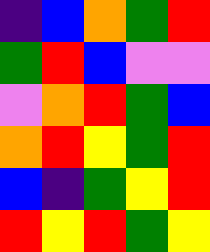[["indigo", "blue", "orange", "green", "red"], ["green", "red", "blue", "violet", "violet"], ["violet", "orange", "red", "green", "blue"], ["orange", "red", "yellow", "green", "red"], ["blue", "indigo", "green", "yellow", "red"], ["red", "yellow", "red", "green", "yellow"]]